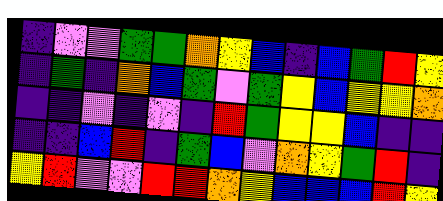[["indigo", "violet", "violet", "green", "green", "orange", "yellow", "blue", "indigo", "blue", "green", "red", "yellow"], ["indigo", "green", "indigo", "orange", "blue", "green", "violet", "green", "yellow", "blue", "yellow", "yellow", "orange"], ["indigo", "indigo", "violet", "indigo", "violet", "indigo", "red", "green", "yellow", "yellow", "blue", "indigo", "indigo"], ["indigo", "indigo", "blue", "red", "indigo", "green", "blue", "violet", "orange", "yellow", "green", "red", "indigo"], ["yellow", "red", "violet", "violet", "red", "red", "orange", "yellow", "blue", "blue", "blue", "red", "yellow"]]